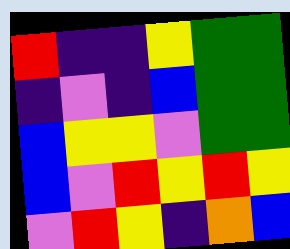[["red", "indigo", "indigo", "yellow", "green", "green"], ["indigo", "violet", "indigo", "blue", "green", "green"], ["blue", "yellow", "yellow", "violet", "green", "green"], ["blue", "violet", "red", "yellow", "red", "yellow"], ["violet", "red", "yellow", "indigo", "orange", "blue"]]